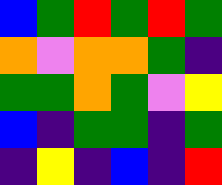[["blue", "green", "red", "green", "red", "green"], ["orange", "violet", "orange", "orange", "green", "indigo"], ["green", "green", "orange", "green", "violet", "yellow"], ["blue", "indigo", "green", "green", "indigo", "green"], ["indigo", "yellow", "indigo", "blue", "indigo", "red"]]